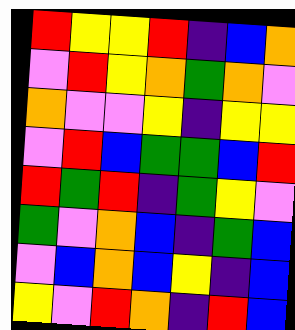[["red", "yellow", "yellow", "red", "indigo", "blue", "orange"], ["violet", "red", "yellow", "orange", "green", "orange", "violet"], ["orange", "violet", "violet", "yellow", "indigo", "yellow", "yellow"], ["violet", "red", "blue", "green", "green", "blue", "red"], ["red", "green", "red", "indigo", "green", "yellow", "violet"], ["green", "violet", "orange", "blue", "indigo", "green", "blue"], ["violet", "blue", "orange", "blue", "yellow", "indigo", "blue"], ["yellow", "violet", "red", "orange", "indigo", "red", "blue"]]